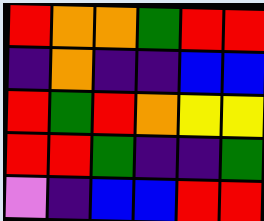[["red", "orange", "orange", "green", "red", "red"], ["indigo", "orange", "indigo", "indigo", "blue", "blue"], ["red", "green", "red", "orange", "yellow", "yellow"], ["red", "red", "green", "indigo", "indigo", "green"], ["violet", "indigo", "blue", "blue", "red", "red"]]